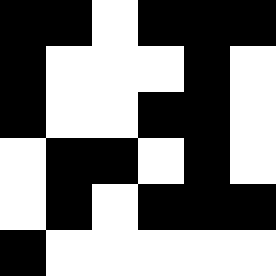[["black", "black", "white", "black", "black", "black"], ["black", "white", "white", "white", "black", "white"], ["black", "white", "white", "black", "black", "white"], ["white", "black", "black", "white", "black", "white"], ["white", "black", "white", "black", "black", "black"], ["black", "white", "white", "white", "white", "white"]]